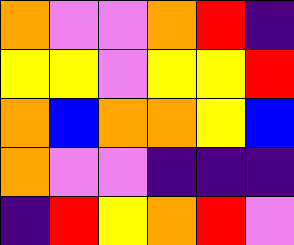[["orange", "violet", "violet", "orange", "red", "indigo"], ["yellow", "yellow", "violet", "yellow", "yellow", "red"], ["orange", "blue", "orange", "orange", "yellow", "blue"], ["orange", "violet", "violet", "indigo", "indigo", "indigo"], ["indigo", "red", "yellow", "orange", "red", "violet"]]